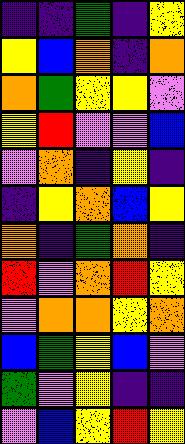[["indigo", "indigo", "green", "indigo", "yellow"], ["yellow", "blue", "orange", "indigo", "orange"], ["orange", "green", "yellow", "yellow", "violet"], ["yellow", "red", "violet", "violet", "blue"], ["violet", "orange", "indigo", "yellow", "indigo"], ["indigo", "yellow", "orange", "blue", "yellow"], ["orange", "indigo", "green", "orange", "indigo"], ["red", "violet", "orange", "red", "yellow"], ["violet", "orange", "orange", "yellow", "orange"], ["blue", "green", "yellow", "blue", "violet"], ["green", "violet", "yellow", "indigo", "indigo"], ["violet", "blue", "yellow", "red", "yellow"]]